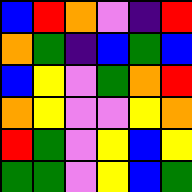[["blue", "red", "orange", "violet", "indigo", "red"], ["orange", "green", "indigo", "blue", "green", "blue"], ["blue", "yellow", "violet", "green", "orange", "red"], ["orange", "yellow", "violet", "violet", "yellow", "orange"], ["red", "green", "violet", "yellow", "blue", "yellow"], ["green", "green", "violet", "yellow", "blue", "green"]]